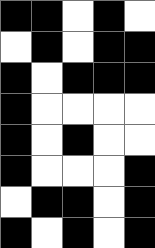[["black", "black", "white", "black", "white"], ["white", "black", "white", "black", "black"], ["black", "white", "black", "black", "black"], ["black", "white", "white", "white", "white"], ["black", "white", "black", "white", "white"], ["black", "white", "white", "white", "black"], ["white", "black", "black", "white", "black"], ["black", "white", "black", "white", "black"]]